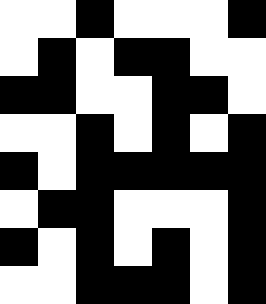[["white", "white", "black", "white", "white", "white", "black"], ["white", "black", "white", "black", "black", "white", "white"], ["black", "black", "white", "white", "black", "black", "white"], ["white", "white", "black", "white", "black", "white", "black"], ["black", "white", "black", "black", "black", "black", "black"], ["white", "black", "black", "white", "white", "white", "black"], ["black", "white", "black", "white", "black", "white", "black"], ["white", "white", "black", "black", "black", "white", "black"]]